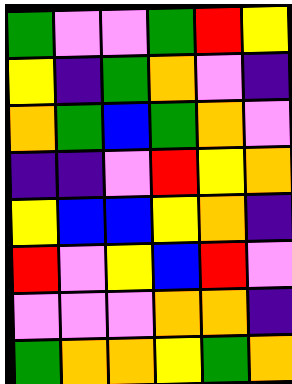[["green", "violet", "violet", "green", "red", "yellow"], ["yellow", "indigo", "green", "orange", "violet", "indigo"], ["orange", "green", "blue", "green", "orange", "violet"], ["indigo", "indigo", "violet", "red", "yellow", "orange"], ["yellow", "blue", "blue", "yellow", "orange", "indigo"], ["red", "violet", "yellow", "blue", "red", "violet"], ["violet", "violet", "violet", "orange", "orange", "indigo"], ["green", "orange", "orange", "yellow", "green", "orange"]]